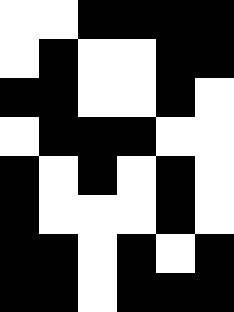[["white", "white", "black", "black", "black", "black"], ["white", "black", "white", "white", "black", "black"], ["black", "black", "white", "white", "black", "white"], ["white", "black", "black", "black", "white", "white"], ["black", "white", "black", "white", "black", "white"], ["black", "white", "white", "white", "black", "white"], ["black", "black", "white", "black", "white", "black"], ["black", "black", "white", "black", "black", "black"]]